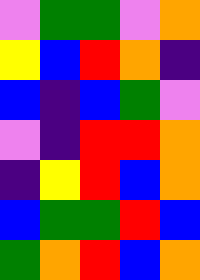[["violet", "green", "green", "violet", "orange"], ["yellow", "blue", "red", "orange", "indigo"], ["blue", "indigo", "blue", "green", "violet"], ["violet", "indigo", "red", "red", "orange"], ["indigo", "yellow", "red", "blue", "orange"], ["blue", "green", "green", "red", "blue"], ["green", "orange", "red", "blue", "orange"]]